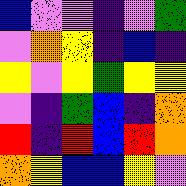[["blue", "violet", "violet", "indigo", "violet", "green"], ["violet", "orange", "yellow", "indigo", "blue", "indigo"], ["yellow", "violet", "yellow", "green", "yellow", "yellow"], ["violet", "indigo", "green", "blue", "indigo", "orange"], ["red", "indigo", "red", "blue", "red", "orange"], ["orange", "yellow", "blue", "blue", "yellow", "violet"]]